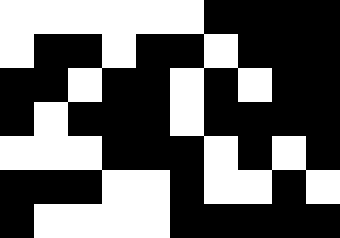[["white", "white", "white", "white", "white", "white", "black", "black", "black", "black"], ["white", "black", "black", "white", "black", "black", "white", "black", "black", "black"], ["black", "black", "white", "black", "black", "white", "black", "white", "black", "black"], ["black", "white", "black", "black", "black", "white", "black", "black", "black", "black"], ["white", "white", "white", "black", "black", "black", "white", "black", "white", "black"], ["black", "black", "black", "white", "white", "black", "white", "white", "black", "white"], ["black", "white", "white", "white", "white", "black", "black", "black", "black", "black"]]